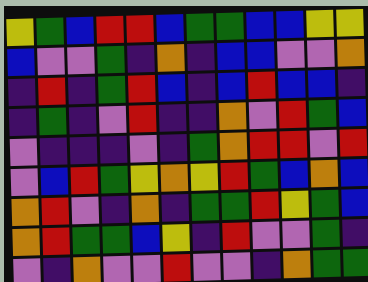[["yellow", "green", "blue", "red", "red", "blue", "green", "green", "blue", "blue", "yellow", "yellow"], ["blue", "violet", "violet", "green", "indigo", "orange", "indigo", "blue", "blue", "violet", "violet", "orange"], ["indigo", "red", "indigo", "green", "red", "blue", "indigo", "blue", "red", "blue", "blue", "indigo"], ["indigo", "green", "indigo", "violet", "red", "indigo", "indigo", "orange", "violet", "red", "green", "blue"], ["violet", "indigo", "indigo", "indigo", "violet", "indigo", "green", "orange", "red", "red", "violet", "red"], ["violet", "blue", "red", "green", "yellow", "orange", "yellow", "red", "green", "blue", "orange", "blue"], ["orange", "red", "violet", "indigo", "orange", "indigo", "green", "green", "red", "yellow", "green", "blue"], ["orange", "red", "green", "green", "blue", "yellow", "indigo", "red", "violet", "violet", "green", "indigo"], ["violet", "indigo", "orange", "violet", "violet", "red", "violet", "violet", "indigo", "orange", "green", "green"]]